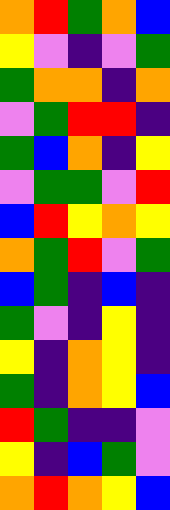[["orange", "red", "green", "orange", "blue"], ["yellow", "violet", "indigo", "violet", "green"], ["green", "orange", "orange", "indigo", "orange"], ["violet", "green", "red", "red", "indigo"], ["green", "blue", "orange", "indigo", "yellow"], ["violet", "green", "green", "violet", "red"], ["blue", "red", "yellow", "orange", "yellow"], ["orange", "green", "red", "violet", "green"], ["blue", "green", "indigo", "blue", "indigo"], ["green", "violet", "indigo", "yellow", "indigo"], ["yellow", "indigo", "orange", "yellow", "indigo"], ["green", "indigo", "orange", "yellow", "blue"], ["red", "green", "indigo", "indigo", "violet"], ["yellow", "indigo", "blue", "green", "violet"], ["orange", "red", "orange", "yellow", "blue"]]